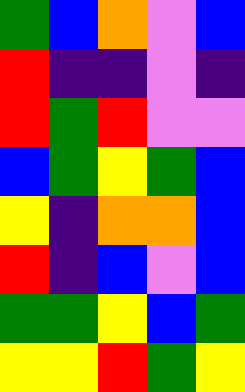[["green", "blue", "orange", "violet", "blue"], ["red", "indigo", "indigo", "violet", "indigo"], ["red", "green", "red", "violet", "violet"], ["blue", "green", "yellow", "green", "blue"], ["yellow", "indigo", "orange", "orange", "blue"], ["red", "indigo", "blue", "violet", "blue"], ["green", "green", "yellow", "blue", "green"], ["yellow", "yellow", "red", "green", "yellow"]]